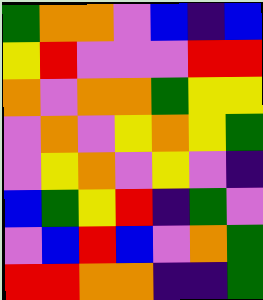[["green", "orange", "orange", "violet", "blue", "indigo", "blue"], ["yellow", "red", "violet", "violet", "violet", "red", "red"], ["orange", "violet", "orange", "orange", "green", "yellow", "yellow"], ["violet", "orange", "violet", "yellow", "orange", "yellow", "green"], ["violet", "yellow", "orange", "violet", "yellow", "violet", "indigo"], ["blue", "green", "yellow", "red", "indigo", "green", "violet"], ["violet", "blue", "red", "blue", "violet", "orange", "green"], ["red", "red", "orange", "orange", "indigo", "indigo", "green"]]